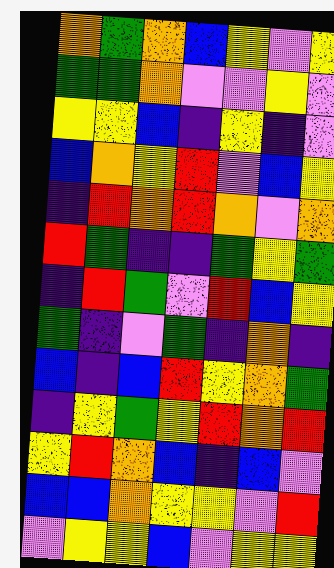[["orange", "green", "orange", "blue", "yellow", "violet", "yellow"], ["green", "green", "orange", "violet", "violet", "yellow", "violet"], ["yellow", "yellow", "blue", "indigo", "yellow", "indigo", "violet"], ["blue", "orange", "yellow", "red", "violet", "blue", "yellow"], ["indigo", "red", "orange", "red", "orange", "violet", "orange"], ["red", "green", "indigo", "indigo", "green", "yellow", "green"], ["indigo", "red", "green", "violet", "red", "blue", "yellow"], ["green", "indigo", "violet", "green", "indigo", "orange", "indigo"], ["blue", "indigo", "blue", "red", "yellow", "orange", "green"], ["indigo", "yellow", "green", "yellow", "red", "orange", "red"], ["yellow", "red", "orange", "blue", "indigo", "blue", "violet"], ["blue", "blue", "orange", "yellow", "yellow", "violet", "red"], ["violet", "yellow", "yellow", "blue", "violet", "yellow", "yellow"]]